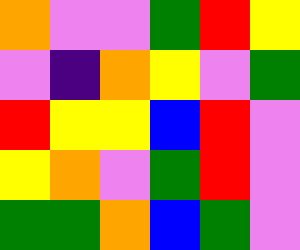[["orange", "violet", "violet", "green", "red", "yellow"], ["violet", "indigo", "orange", "yellow", "violet", "green"], ["red", "yellow", "yellow", "blue", "red", "violet"], ["yellow", "orange", "violet", "green", "red", "violet"], ["green", "green", "orange", "blue", "green", "violet"]]